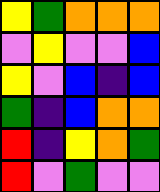[["yellow", "green", "orange", "orange", "orange"], ["violet", "yellow", "violet", "violet", "blue"], ["yellow", "violet", "blue", "indigo", "blue"], ["green", "indigo", "blue", "orange", "orange"], ["red", "indigo", "yellow", "orange", "green"], ["red", "violet", "green", "violet", "violet"]]